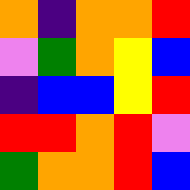[["orange", "indigo", "orange", "orange", "red"], ["violet", "green", "orange", "yellow", "blue"], ["indigo", "blue", "blue", "yellow", "red"], ["red", "red", "orange", "red", "violet"], ["green", "orange", "orange", "red", "blue"]]